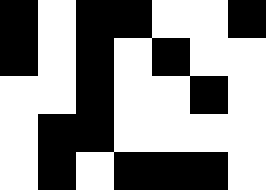[["black", "white", "black", "black", "white", "white", "black"], ["black", "white", "black", "white", "black", "white", "white"], ["white", "white", "black", "white", "white", "black", "white"], ["white", "black", "black", "white", "white", "white", "white"], ["white", "black", "white", "black", "black", "black", "white"]]